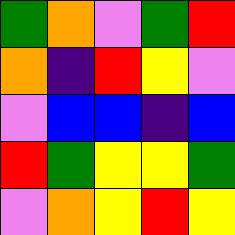[["green", "orange", "violet", "green", "red"], ["orange", "indigo", "red", "yellow", "violet"], ["violet", "blue", "blue", "indigo", "blue"], ["red", "green", "yellow", "yellow", "green"], ["violet", "orange", "yellow", "red", "yellow"]]